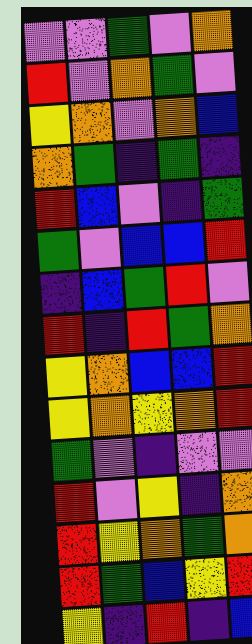[["violet", "violet", "green", "violet", "orange"], ["red", "violet", "orange", "green", "violet"], ["yellow", "orange", "violet", "orange", "blue"], ["orange", "green", "indigo", "green", "indigo"], ["red", "blue", "violet", "indigo", "green"], ["green", "violet", "blue", "blue", "red"], ["indigo", "blue", "green", "red", "violet"], ["red", "indigo", "red", "green", "orange"], ["yellow", "orange", "blue", "blue", "red"], ["yellow", "orange", "yellow", "orange", "red"], ["green", "violet", "indigo", "violet", "violet"], ["red", "violet", "yellow", "indigo", "orange"], ["red", "yellow", "orange", "green", "orange"], ["red", "green", "blue", "yellow", "red"], ["yellow", "indigo", "red", "indigo", "blue"]]